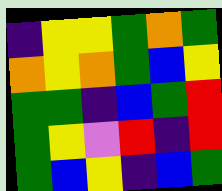[["indigo", "yellow", "yellow", "green", "orange", "green"], ["orange", "yellow", "orange", "green", "blue", "yellow"], ["green", "green", "indigo", "blue", "green", "red"], ["green", "yellow", "violet", "red", "indigo", "red"], ["green", "blue", "yellow", "indigo", "blue", "green"]]